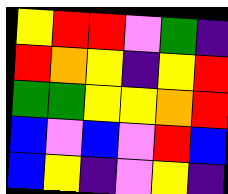[["yellow", "red", "red", "violet", "green", "indigo"], ["red", "orange", "yellow", "indigo", "yellow", "red"], ["green", "green", "yellow", "yellow", "orange", "red"], ["blue", "violet", "blue", "violet", "red", "blue"], ["blue", "yellow", "indigo", "violet", "yellow", "indigo"]]